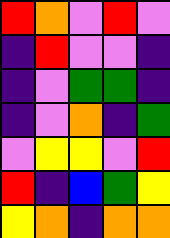[["red", "orange", "violet", "red", "violet"], ["indigo", "red", "violet", "violet", "indigo"], ["indigo", "violet", "green", "green", "indigo"], ["indigo", "violet", "orange", "indigo", "green"], ["violet", "yellow", "yellow", "violet", "red"], ["red", "indigo", "blue", "green", "yellow"], ["yellow", "orange", "indigo", "orange", "orange"]]